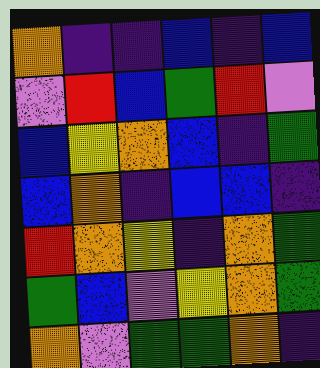[["orange", "indigo", "indigo", "blue", "indigo", "blue"], ["violet", "red", "blue", "green", "red", "violet"], ["blue", "yellow", "orange", "blue", "indigo", "green"], ["blue", "orange", "indigo", "blue", "blue", "indigo"], ["red", "orange", "yellow", "indigo", "orange", "green"], ["green", "blue", "violet", "yellow", "orange", "green"], ["orange", "violet", "green", "green", "orange", "indigo"]]